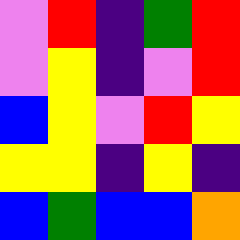[["violet", "red", "indigo", "green", "red"], ["violet", "yellow", "indigo", "violet", "red"], ["blue", "yellow", "violet", "red", "yellow"], ["yellow", "yellow", "indigo", "yellow", "indigo"], ["blue", "green", "blue", "blue", "orange"]]